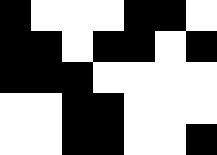[["black", "white", "white", "white", "black", "black", "white"], ["black", "black", "white", "black", "black", "white", "black"], ["black", "black", "black", "white", "white", "white", "white"], ["white", "white", "black", "black", "white", "white", "white"], ["white", "white", "black", "black", "white", "white", "black"]]